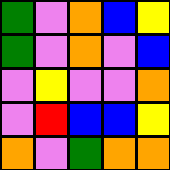[["green", "violet", "orange", "blue", "yellow"], ["green", "violet", "orange", "violet", "blue"], ["violet", "yellow", "violet", "violet", "orange"], ["violet", "red", "blue", "blue", "yellow"], ["orange", "violet", "green", "orange", "orange"]]